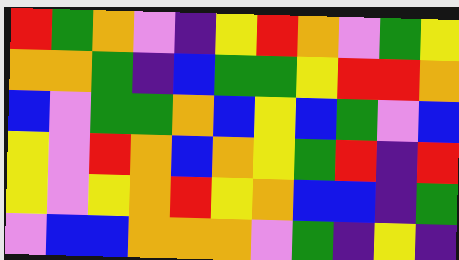[["red", "green", "orange", "violet", "indigo", "yellow", "red", "orange", "violet", "green", "yellow"], ["orange", "orange", "green", "indigo", "blue", "green", "green", "yellow", "red", "red", "orange"], ["blue", "violet", "green", "green", "orange", "blue", "yellow", "blue", "green", "violet", "blue"], ["yellow", "violet", "red", "orange", "blue", "orange", "yellow", "green", "red", "indigo", "red"], ["yellow", "violet", "yellow", "orange", "red", "yellow", "orange", "blue", "blue", "indigo", "green"], ["violet", "blue", "blue", "orange", "orange", "orange", "violet", "green", "indigo", "yellow", "indigo"]]